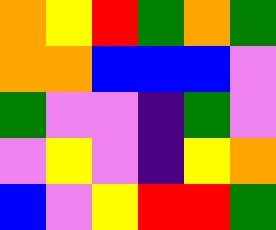[["orange", "yellow", "red", "green", "orange", "green"], ["orange", "orange", "blue", "blue", "blue", "violet"], ["green", "violet", "violet", "indigo", "green", "violet"], ["violet", "yellow", "violet", "indigo", "yellow", "orange"], ["blue", "violet", "yellow", "red", "red", "green"]]